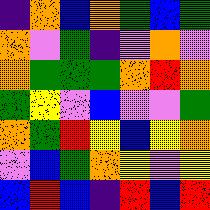[["indigo", "orange", "blue", "orange", "green", "blue", "green"], ["orange", "violet", "green", "indigo", "violet", "orange", "violet"], ["orange", "green", "green", "green", "orange", "red", "orange"], ["green", "yellow", "violet", "blue", "violet", "violet", "green"], ["orange", "green", "red", "yellow", "blue", "yellow", "orange"], ["violet", "blue", "green", "orange", "yellow", "violet", "yellow"], ["blue", "red", "blue", "indigo", "red", "blue", "red"]]